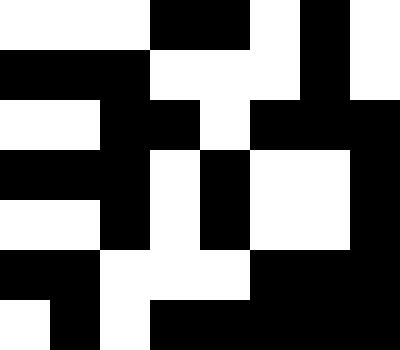[["white", "white", "white", "black", "black", "white", "black", "white"], ["black", "black", "black", "white", "white", "white", "black", "white"], ["white", "white", "black", "black", "white", "black", "black", "black"], ["black", "black", "black", "white", "black", "white", "white", "black"], ["white", "white", "black", "white", "black", "white", "white", "black"], ["black", "black", "white", "white", "white", "black", "black", "black"], ["white", "black", "white", "black", "black", "black", "black", "black"]]